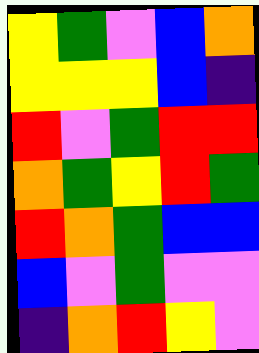[["yellow", "green", "violet", "blue", "orange"], ["yellow", "yellow", "yellow", "blue", "indigo"], ["red", "violet", "green", "red", "red"], ["orange", "green", "yellow", "red", "green"], ["red", "orange", "green", "blue", "blue"], ["blue", "violet", "green", "violet", "violet"], ["indigo", "orange", "red", "yellow", "violet"]]